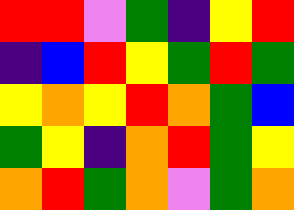[["red", "red", "violet", "green", "indigo", "yellow", "red"], ["indigo", "blue", "red", "yellow", "green", "red", "green"], ["yellow", "orange", "yellow", "red", "orange", "green", "blue"], ["green", "yellow", "indigo", "orange", "red", "green", "yellow"], ["orange", "red", "green", "orange", "violet", "green", "orange"]]